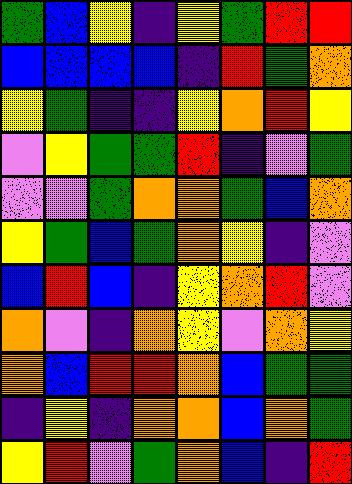[["green", "blue", "yellow", "indigo", "yellow", "green", "red", "red"], ["blue", "blue", "blue", "blue", "indigo", "red", "green", "orange"], ["yellow", "green", "indigo", "indigo", "yellow", "orange", "red", "yellow"], ["violet", "yellow", "green", "green", "red", "indigo", "violet", "green"], ["violet", "violet", "green", "orange", "orange", "green", "blue", "orange"], ["yellow", "green", "blue", "green", "orange", "yellow", "indigo", "violet"], ["blue", "red", "blue", "indigo", "yellow", "orange", "red", "violet"], ["orange", "violet", "indigo", "orange", "yellow", "violet", "orange", "yellow"], ["orange", "blue", "red", "red", "orange", "blue", "green", "green"], ["indigo", "yellow", "indigo", "orange", "orange", "blue", "orange", "green"], ["yellow", "red", "violet", "green", "orange", "blue", "indigo", "red"]]